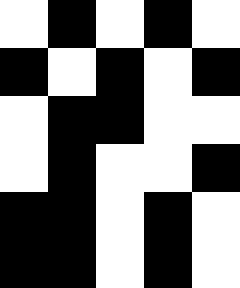[["white", "black", "white", "black", "white"], ["black", "white", "black", "white", "black"], ["white", "black", "black", "white", "white"], ["white", "black", "white", "white", "black"], ["black", "black", "white", "black", "white"], ["black", "black", "white", "black", "white"]]